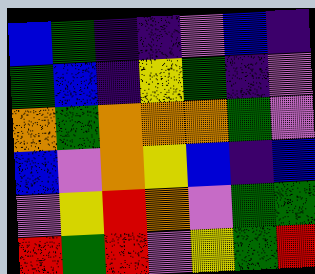[["blue", "green", "indigo", "indigo", "violet", "blue", "indigo"], ["green", "blue", "indigo", "yellow", "green", "indigo", "violet"], ["orange", "green", "orange", "orange", "orange", "green", "violet"], ["blue", "violet", "orange", "yellow", "blue", "indigo", "blue"], ["violet", "yellow", "red", "orange", "violet", "green", "green"], ["red", "green", "red", "violet", "yellow", "green", "red"]]